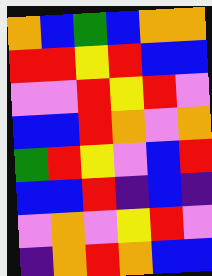[["orange", "blue", "green", "blue", "orange", "orange"], ["red", "red", "yellow", "red", "blue", "blue"], ["violet", "violet", "red", "yellow", "red", "violet"], ["blue", "blue", "red", "orange", "violet", "orange"], ["green", "red", "yellow", "violet", "blue", "red"], ["blue", "blue", "red", "indigo", "blue", "indigo"], ["violet", "orange", "violet", "yellow", "red", "violet"], ["indigo", "orange", "red", "orange", "blue", "blue"]]